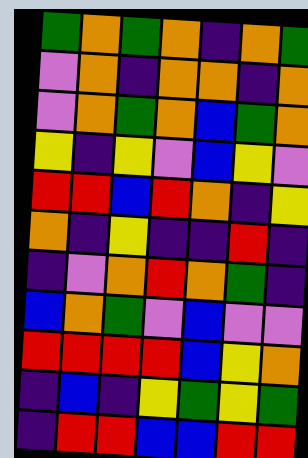[["green", "orange", "green", "orange", "indigo", "orange", "green"], ["violet", "orange", "indigo", "orange", "orange", "indigo", "orange"], ["violet", "orange", "green", "orange", "blue", "green", "orange"], ["yellow", "indigo", "yellow", "violet", "blue", "yellow", "violet"], ["red", "red", "blue", "red", "orange", "indigo", "yellow"], ["orange", "indigo", "yellow", "indigo", "indigo", "red", "indigo"], ["indigo", "violet", "orange", "red", "orange", "green", "indigo"], ["blue", "orange", "green", "violet", "blue", "violet", "violet"], ["red", "red", "red", "red", "blue", "yellow", "orange"], ["indigo", "blue", "indigo", "yellow", "green", "yellow", "green"], ["indigo", "red", "red", "blue", "blue", "red", "red"]]